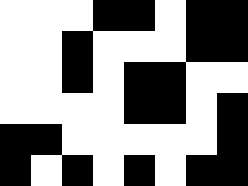[["white", "white", "white", "black", "black", "white", "black", "black"], ["white", "white", "black", "white", "white", "white", "black", "black"], ["white", "white", "black", "white", "black", "black", "white", "white"], ["white", "white", "white", "white", "black", "black", "white", "black"], ["black", "black", "white", "white", "white", "white", "white", "black"], ["black", "white", "black", "white", "black", "white", "black", "black"]]